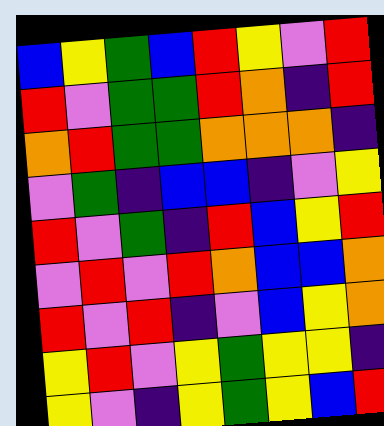[["blue", "yellow", "green", "blue", "red", "yellow", "violet", "red"], ["red", "violet", "green", "green", "red", "orange", "indigo", "red"], ["orange", "red", "green", "green", "orange", "orange", "orange", "indigo"], ["violet", "green", "indigo", "blue", "blue", "indigo", "violet", "yellow"], ["red", "violet", "green", "indigo", "red", "blue", "yellow", "red"], ["violet", "red", "violet", "red", "orange", "blue", "blue", "orange"], ["red", "violet", "red", "indigo", "violet", "blue", "yellow", "orange"], ["yellow", "red", "violet", "yellow", "green", "yellow", "yellow", "indigo"], ["yellow", "violet", "indigo", "yellow", "green", "yellow", "blue", "red"]]